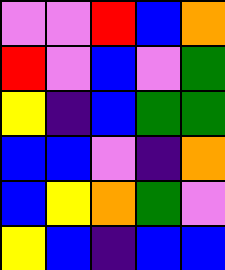[["violet", "violet", "red", "blue", "orange"], ["red", "violet", "blue", "violet", "green"], ["yellow", "indigo", "blue", "green", "green"], ["blue", "blue", "violet", "indigo", "orange"], ["blue", "yellow", "orange", "green", "violet"], ["yellow", "blue", "indigo", "blue", "blue"]]